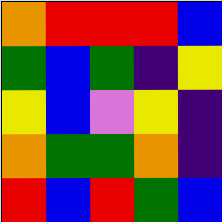[["orange", "red", "red", "red", "blue"], ["green", "blue", "green", "indigo", "yellow"], ["yellow", "blue", "violet", "yellow", "indigo"], ["orange", "green", "green", "orange", "indigo"], ["red", "blue", "red", "green", "blue"]]